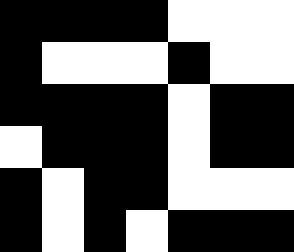[["black", "black", "black", "black", "white", "white", "white"], ["black", "white", "white", "white", "black", "white", "white"], ["black", "black", "black", "black", "white", "black", "black"], ["white", "black", "black", "black", "white", "black", "black"], ["black", "white", "black", "black", "white", "white", "white"], ["black", "white", "black", "white", "black", "black", "black"]]